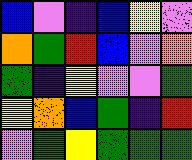[["blue", "violet", "indigo", "blue", "yellow", "violet"], ["orange", "green", "red", "blue", "violet", "orange"], ["green", "indigo", "yellow", "violet", "violet", "green"], ["yellow", "orange", "blue", "green", "indigo", "red"], ["violet", "green", "yellow", "green", "green", "green"]]